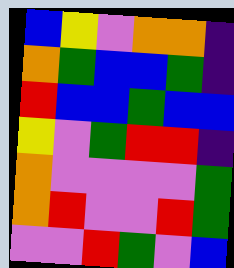[["blue", "yellow", "violet", "orange", "orange", "indigo"], ["orange", "green", "blue", "blue", "green", "indigo"], ["red", "blue", "blue", "green", "blue", "blue"], ["yellow", "violet", "green", "red", "red", "indigo"], ["orange", "violet", "violet", "violet", "violet", "green"], ["orange", "red", "violet", "violet", "red", "green"], ["violet", "violet", "red", "green", "violet", "blue"]]